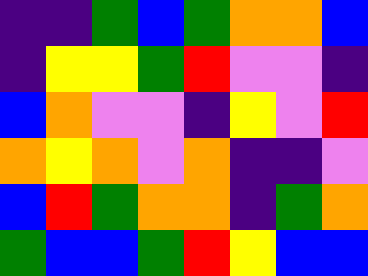[["indigo", "indigo", "green", "blue", "green", "orange", "orange", "blue"], ["indigo", "yellow", "yellow", "green", "red", "violet", "violet", "indigo"], ["blue", "orange", "violet", "violet", "indigo", "yellow", "violet", "red"], ["orange", "yellow", "orange", "violet", "orange", "indigo", "indigo", "violet"], ["blue", "red", "green", "orange", "orange", "indigo", "green", "orange"], ["green", "blue", "blue", "green", "red", "yellow", "blue", "blue"]]